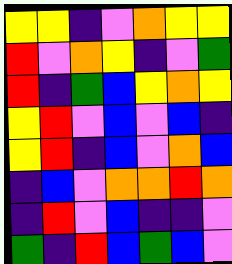[["yellow", "yellow", "indigo", "violet", "orange", "yellow", "yellow"], ["red", "violet", "orange", "yellow", "indigo", "violet", "green"], ["red", "indigo", "green", "blue", "yellow", "orange", "yellow"], ["yellow", "red", "violet", "blue", "violet", "blue", "indigo"], ["yellow", "red", "indigo", "blue", "violet", "orange", "blue"], ["indigo", "blue", "violet", "orange", "orange", "red", "orange"], ["indigo", "red", "violet", "blue", "indigo", "indigo", "violet"], ["green", "indigo", "red", "blue", "green", "blue", "violet"]]